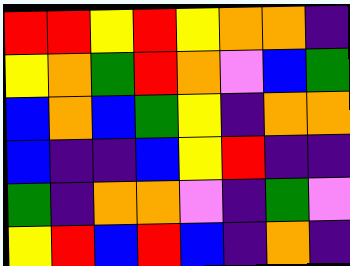[["red", "red", "yellow", "red", "yellow", "orange", "orange", "indigo"], ["yellow", "orange", "green", "red", "orange", "violet", "blue", "green"], ["blue", "orange", "blue", "green", "yellow", "indigo", "orange", "orange"], ["blue", "indigo", "indigo", "blue", "yellow", "red", "indigo", "indigo"], ["green", "indigo", "orange", "orange", "violet", "indigo", "green", "violet"], ["yellow", "red", "blue", "red", "blue", "indigo", "orange", "indigo"]]